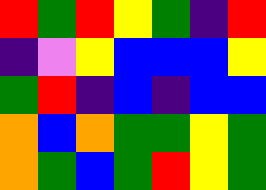[["red", "green", "red", "yellow", "green", "indigo", "red"], ["indigo", "violet", "yellow", "blue", "blue", "blue", "yellow"], ["green", "red", "indigo", "blue", "indigo", "blue", "blue"], ["orange", "blue", "orange", "green", "green", "yellow", "green"], ["orange", "green", "blue", "green", "red", "yellow", "green"]]